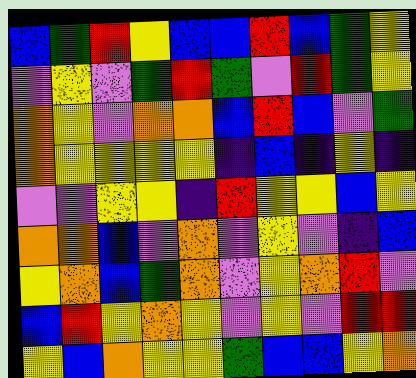[["blue", "green", "red", "yellow", "blue", "blue", "red", "blue", "green", "yellow"], ["violet", "yellow", "violet", "green", "red", "green", "violet", "red", "green", "yellow"], ["orange", "yellow", "violet", "orange", "orange", "blue", "red", "blue", "violet", "green"], ["orange", "yellow", "yellow", "yellow", "yellow", "indigo", "blue", "indigo", "yellow", "indigo"], ["violet", "violet", "yellow", "yellow", "indigo", "red", "yellow", "yellow", "blue", "yellow"], ["orange", "orange", "blue", "violet", "orange", "violet", "yellow", "violet", "indigo", "blue"], ["yellow", "orange", "blue", "green", "orange", "violet", "yellow", "orange", "red", "violet"], ["blue", "red", "yellow", "orange", "yellow", "violet", "yellow", "violet", "red", "red"], ["yellow", "blue", "orange", "yellow", "yellow", "green", "blue", "blue", "yellow", "orange"]]